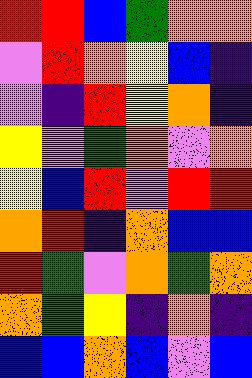[["red", "red", "blue", "green", "orange", "orange"], ["violet", "red", "orange", "yellow", "blue", "indigo"], ["violet", "indigo", "red", "yellow", "orange", "indigo"], ["yellow", "violet", "green", "orange", "violet", "orange"], ["yellow", "blue", "red", "violet", "red", "red"], ["orange", "red", "indigo", "orange", "blue", "blue"], ["red", "green", "violet", "orange", "green", "orange"], ["orange", "green", "yellow", "indigo", "orange", "indigo"], ["blue", "blue", "orange", "blue", "violet", "blue"]]